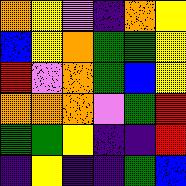[["orange", "yellow", "violet", "indigo", "orange", "yellow"], ["blue", "yellow", "orange", "green", "green", "yellow"], ["red", "violet", "orange", "green", "blue", "yellow"], ["orange", "orange", "orange", "violet", "green", "red"], ["green", "green", "yellow", "indigo", "indigo", "red"], ["indigo", "yellow", "indigo", "indigo", "green", "blue"]]